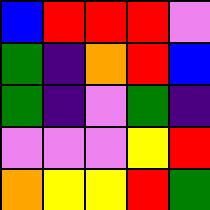[["blue", "red", "red", "red", "violet"], ["green", "indigo", "orange", "red", "blue"], ["green", "indigo", "violet", "green", "indigo"], ["violet", "violet", "violet", "yellow", "red"], ["orange", "yellow", "yellow", "red", "green"]]